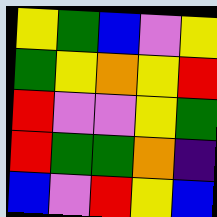[["yellow", "green", "blue", "violet", "yellow"], ["green", "yellow", "orange", "yellow", "red"], ["red", "violet", "violet", "yellow", "green"], ["red", "green", "green", "orange", "indigo"], ["blue", "violet", "red", "yellow", "blue"]]